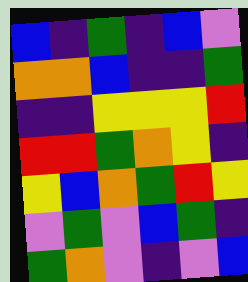[["blue", "indigo", "green", "indigo", "blue", "violet"], ["orange", "orange", "blue", "indigo", "indigo", "green"], ["indigo", "indigo", "yellow", "yellow", "yellow", "red"], ["red", "red", "green", "orange", "yellow", "indigo"], ["yellow", "blue", "orange", "green", "red", "yellow"], ["violet", "green", "violet", "blue", "green", "indigo"], ["green", "orange", "violet", "indigo", "violet", "blue"]]